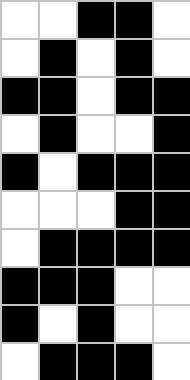[["white", "white", "black", "black", "white"], ["white", "black", "white", "black", "white"], ["black", "black", "white", "black", "black"], ["white", "black", "white", "white", "black"], ["black", "white", "black", "black", "black"], ["white", "white", "white", "black", "black"], ["white", "black", "black", "black", "black"], ["black", "black", "black", "white", "white"], ["black", "white", "black", "white", "white"], ["white", "black", "black", "black", "white"]]